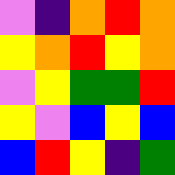[["violet", "indigo", "orange", "red", "orange"], ["yellow", "orange", "red", "yellow", "orange"], ["violet", "yellow", "green", "green", "red"], ["yellow", "violet", "blue", "yellow", "blue"], ["blue", "red", "yellow", "indigo", "green"]]